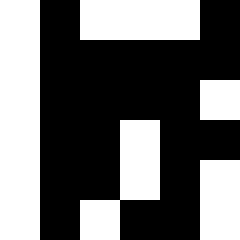[["white", "black", "white", "white", "white", "black"], ["white", "black", "black", "black", "black", "black"], ["white", "black", "black", "black", "black", "white"], ["white", "black", "black", "white", "black", "black"], ["white", "black", "black", "white", "black", "white"], ["white", "black", "white", "black", "black", "white"]]